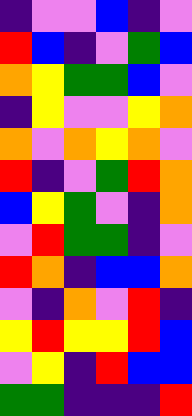[["indigo", "violet", "violet", "blue", "indigo", "violet"], ["red", "blue", "indigo", "violet", "green", "blue"], ["orange", "yellow", "green", "green", "blue", "violet"], ["indigo", "yellow", "violet", "violet", "yellow", "orange"], ["orange", "violet", "orange", "yellow", "orange", "violet"], ["red", "indigo", "violet", "green", "red", "orange"], ["blue", "yellow", "green", "violet", "indigo", "orange"], ["violet", "red", "green", "green", "indigo", "violet"], ["red", "orange", "indigo", "blue", "blue", "orange"], ["violet", "indigo", "orange", "violet", "red", "indigo"], ["yellow", "red", "yellow", "yellow", "red", "blue"], ["violet", "yellow", "indigo", "red", "blue", "blue"], ["green", "green", "indigo", "indigo", "indigo", "red"]]